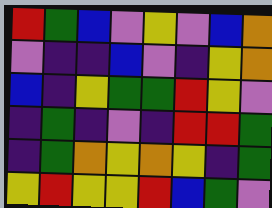[["red", "green", "blue", "violet", "yellow", "violet", "blue", "orange"], ["violet", "indigo", "indigo", "blue", "violet", "indigo", "yellow", "orange"], ["blue", "indigo", "yellow", "green", "green", "red", "yellow", "violet"], ["indigo", "green", "indigo", "violet", "indigo", "red", "red", "green"], ["indigo", "green", "orange", "yellow", "orange", "yellow", "indigo", "green"], ["yellow", "red", "yellow", "yellow", "red", "blue", "green", "violet"]]